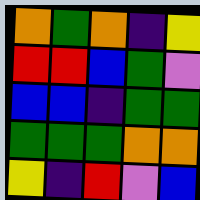[["orange", "green", "orange", "indigo", "yellow"], ["red", "red", "blue", "green", "violet"], ["blue", "blue", "indigo", "green", "green"], ["green", "green", "green", "orange", "orange"], ["yellow", "indigo", "red", "violet", "blue"]]